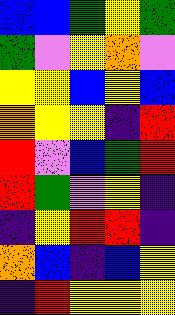[["blue", "blue", "green", "yellow", "green"], ["green", "violet", "yellow", "orange", "violet"], ["yellow", "yellow", "blue", "yellow", "blue"], ["orange", "yellow", "yellow", "indigo", "red"], ["red", "violet", "blue", "green", "red"], ["red", "green", "violet", "yellow", "indigo"], ["indigo", "yellow", "red", "red", "indigo"], ["orange", "blue", "indigo", "blue", "yellow"], ["indigo", "red", "yellow", "yellow", "yellow"]]